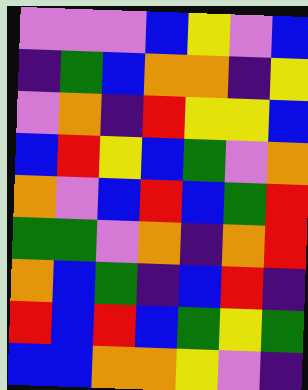[["violet", "violet", "violet", "blue", "yellow", "violet", "blue"], ["indigo", "green", "blue", "orange", "orange", "indigo", "yellow"], ["violet", "orange", "indigo", "red", "yellow", "yellow", "blue"], ["blue", "red", "yellow", "blue", "green", "violet", "orange"], ["orange", "violet", "blue", "red", "blue", "green", "red"], ["green", "green", "violet", "orange", "indigo", "orange", "red"], ["orange", "blue", "green", "indigo", "blue", "red", "indigo"], ["red", "blue", "red", "blue", "green", "yellow", "green"], ["blue", "blue", "orange", "orange", "yellow", "violet", "indigo"]]